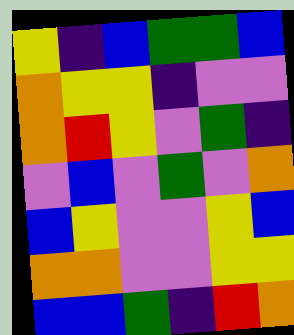[["yellow", "indigo", "blue", "green", "green", "blue"], ["orange", "yellow", "yellow", "indigo", "violet", "violet"], ["orange", "red", "yellow", "violet", "green", "indigo"], ["violet", "blue", "violet", "green", "violet", "orange"], ["blue", "yellow", "violet", "violet", "yellow", "blue"], ["orange", "orange", "violet", "violet", "yellow", "yellow"], ["blue", "blue", "green", "indigo", "red", "orange"]]